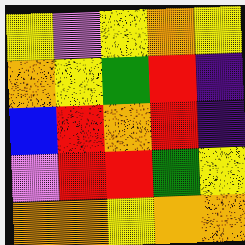[["yellow", "violet", "yellow", "orange", "yellow"], ["orange", "yellow", "green", "red", "indigo"], ["blue", "red", "orange", "red", "indigo"], ["violet", "red", "red", "green", "yellow"], ["orange", "orange", "yellow", "orange", "orange"]]